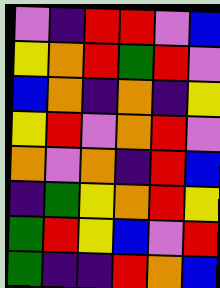[["violet", "indigo", "red", "red", "violet", "blue"], ["yellow", "orange", "red", "green", "red", "violet"], ["blue", "orange", "indigo", "orange", "indigo", "yellow"], ["yellow", "red", "violet", "orange", "red", "violet"], ["orange", "violet", "orange", "indigo", "red", "blue"], ["indigo", "green", "yellow", "orange", "red", "yellow"], ["green", "red", "yellow", "blue", "violet", "red"], ["green", "indigo", "indigo", "red", "orange", "blue"]]